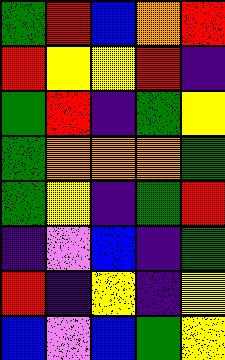[["green", "red", "blue", "orange", "red"], ["red", "yellow", "yellow", "red", "indigo"], ["green", "red", "indigo", "green", "yellow"], ["green", "orange", "orange", "orange", "green"], ["green", "yellow", "indigo", "green", "red"], ["indigo", "violet", "blue", "indigo", "green"], ["red", "indigo", "yellow", "indigo", "yellow"], ["blue", "violet", "blue", "green", "yellow"]]